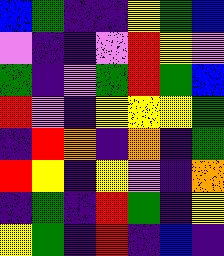[["blue", "green", "indigo", "indigo", "yellow", "green", "blue"], ["violet", "indigo", "indigo", "violet", "red", "yellow", "violet"], ["green", "indigo", "violet", "green", "red", "green", "blue"], ["red", "violet", "indigo", "yellow", "yellow", "yellow", "green"], ["indigo", "red", "orange", "indigo", "orange", "indigo", "green"], ["red", "yellow", "indigo", "yellow", "violet", "indigo", "orange"], ["indigo", "green", "indigo", "red", "green", "indigo", "yellow"], ["yellow", "green", "indigo", "red", "indigo", "blue", "indigo"]]